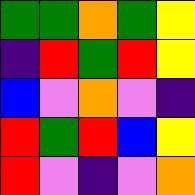[["green", "green", "orange", "green", "yellow"], ["indigo", "red", "green", "red", "yellow"], ["blue", "violet", "orange", "violet", "indigo"], ["red", "green", "red", "blue", "yellow"], ["red", "violet", "indigo", "violet", "orange"]]